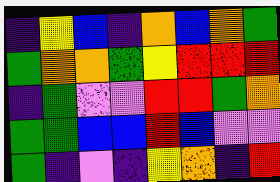[["indigo", "yellow", "blue", "indigo", "orange", "blue", "orange", "green"], ["green", "orange", "orange", "green", "yellow", "red", "red", "red"], ["indigo", "green", "violet", "violet", "red", "red", "green", "orange"], ["green", "green", "blue", "blue", "red", "blue", "violet", "violet"], ["green", "indigo", "violet", "indigo", "yellow", "orange", "indigo", "red"]]